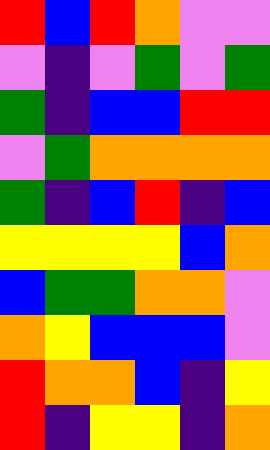[["red", "blue", "red", "orange", "violet", "violet"], ["violet", "indigo", "violet", "green", "violet", "green"], ["green", "indigo", "blue", "blue", "red", "red"], ["violet", "green", "orange", "orange", "orange", "orange"], ["green", "indigo", "blue", "red", "indigo", "blue"], ["yellow", "yellow", "yellow", "yellow", "blue", "orange"], ["blue", "green", "green", "orange", "orange", "violet"], ["orange", "yellow", "blue", "blue", "blue", "violet"], ["red", "orange", "orange", "blue", "indigo", "yellow"], ["red", "indigo", "yellow", "yellow", "indigo", "orange"]]